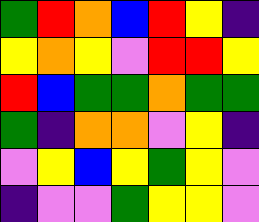[["green", "red", "orange", "blue", "red", "yellow", "indigo"], ["yellow", "orange", "yellow", "violet", "red", "red", "yellow"], ["red", "blue", "green", "green", "orange", "green", "green"], ["green", "indigo", "orange", "orange", "violet", "yellow", "indigo"], ["violet", "yellow", "blue", "yellow", "green", "yellow", "violet"], ["indigo", "violet", "violet", "green", "yellow", "yellow", "violet"]]